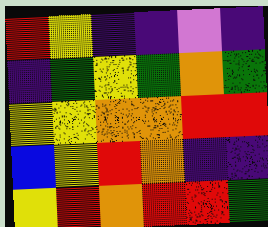[["red", "yellow", "indigo", "indigo", "violet", "indigo"], ["indigo", "green", "yellow", "green", "orange", "green"], ["yellow", "yellow", "orange", "orange", "red", "red"], ["blue", "yellow", "red", "orange", "indigo", "indigo"], ["yellow", "red", "orange", "red", "red", "green"]]